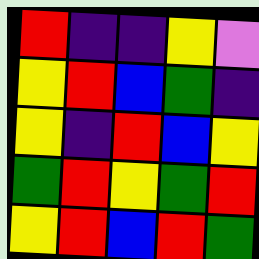[["red", "indigo", "indigo", "yellow", "violet"], ["yellow", "red", "blue", "green", "indigo"], ["yellow", "indigo", "red", "blue", "yellow"], ["green", "red", "yellow", "green", "red"], ["yellow", "red", "blue", "red", "green"]]